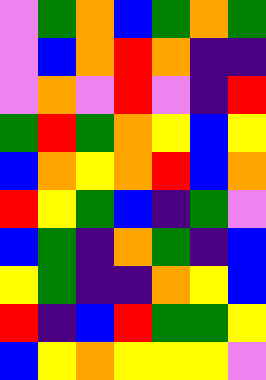[["violet", "green", "orange", "blue", "green", "orange", "green"], ["violet", "blue", "orange", "red", "orange", "indigo", "indigo"], ["violet", "orange", "violet", "red", "violet", "indigo", "red"], ["green", "red", "green", "orange", "yellow", "blue", "yellow"], ["blue", "orange", "yellow", "orange", "red", "blue", "orange"], ["red", "yellow", "green", "blue", "indigo", "green", "violet"], ["blue", "green", "indigo", "orange", "green", "indigo", "blue"], ["yellow", "green", "indigo", "indigo", "orange", "yellow", "blue"], ["red", "indigo", "blue", "red", "green", "green", "yellow"], ["blue", "yellow", "orange", "yellow", "yellow", "yellow", "violet"]]